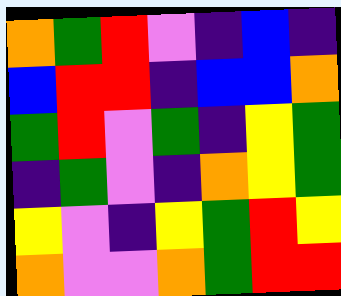[["orange", "green", "red", "violet", "indigo", "blue", "indigo"], ["blue", "red", "red", "indigo", "blue", "blue", "orange"], ["green", "red", "violet", "green", "indigo", "yellow", "green"], ["indigo", "green", "violet", "indigo", "orange", "yellow", "green"], ["yellow", "violet", "indigo", "yellow", "green", "red", "yellow"], ["orange", "violet", "violet", "orange", "green", "red", "red"]]